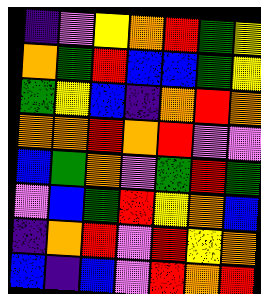[["indigo", "violet", "yellow", "orange", "red", "green", "yellow"], ["orange", "green", "red", "blue", "blue", "green", "yellow"], ["green", "yellow", "blue", "indigo", "orange", "red", "orange"], ["orange", "orange", "red", "orange", "red", "violet", "violet"], ["blue", "green", "orange", "violet", "green", "red", "green"], ["violet", "blue", "green", "red", "yellow", "orange", "blue"], ["indigo", "orange", "red", "violet", "red", "yellow", "orange"], ["blue", "indigo", "blue", "violet", "red", "orange", "red"]]